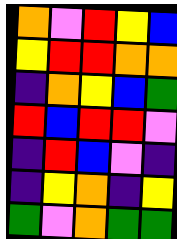[["orange", "violet", "red", "yellow", "blue"], ["yellow", "red", "red", "orange", "orange"], ["indigo", "orange", "yellow", "blue", "green"], ["red", "blue", "red", "red", "violet"], ["indigo", "red", "blue", "violet", "indigo"], ["indigo", "yellow", "orange", "indigo", "yellow"], ["green", "violet", "orange", "green", "green"]]